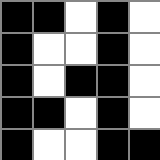[["black", "black", "white", "black", "white"], ["black", "white", "white", "black", "white"], ["black", "white", "black", "black", "white"], ["black", "black", "white", "black", "white"], ["black", "white", "white", "black", "black"]]